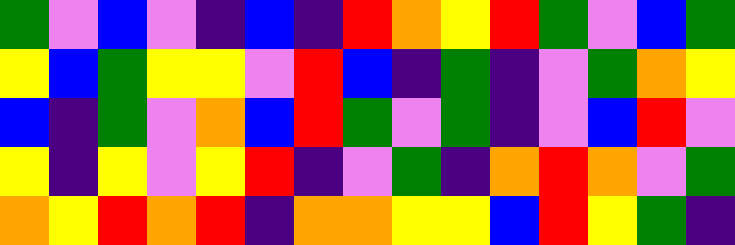[["green", "violet", "blue", "violet", "indigo", "blue", "indigo", "red", "orange", "yellow", "red", "green", "violet", "blue", "green"], ["yellow", "blue", "green", "yellow", "yellow", "violet", "red", "blue", "indigo", "green", "indigo", "violet", "green", "orange", "yellow"], ["blue", "indigo", "green", "violet", "orange", "blue", "red", "green", "violet", "green", "indigo", "violet", "blue", "red", "violet"], ["yellow", "indigo", "yellow", "violet", "yellow", "red", "indigo", "violet", "green", "indigo", "orange", "red", "orange", "violet", "green"], ["orange", "yellow", "red", "orange", "red", "indigo", "orange", "orange", "yellow", "yellow", "blue", "red", "yellow", "green", "indigo"]]